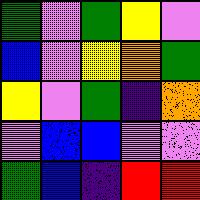[["green", "violet", "green", "yellow", "violet"], ["blue", "violet", "yellow", "orange", "green"], ["yellow", "violet", "green", "indigo", "orange"], ["violet", "blue", "blue", "violet", "violet"], ["green", "blue", "indigo", "red", "red"]]